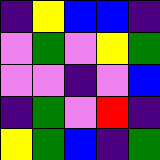[["indigo", "yellow", "blue", "blue", "indigo"], ["violet", "green", "violet", "yellow", "green"], ["violet", "violet", "indigo", "violet", "blue"], ["indigo", "green", "violet", "red", "indigo"], ["yellow", "green", "blue", "indigo", "green"]]